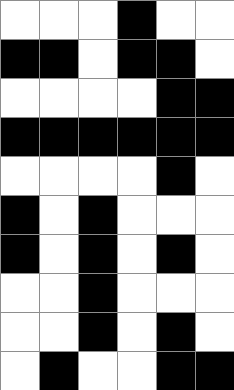[["white", "white", "white", "black", "white", "white"], ["black", "black", "white", "black", "black", "white"], ["white", "white", "white", "white", "black", "black"], ["black", "black", "black", "black", "black", "black"], ["white", "white", "white", "white", "black", "white"], ["black", "white", "black", "white", "white", "white"], ["black", "white", "black", "white", "black", "white"], ["white", "white", "black", "white", "white", "white"], ["white", "white", "black", "white", "black", "white"], ["white", "black", "white", "white", "black", "black"]]